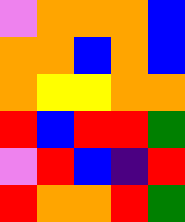[["violet", "orange", "orange", "orange", "blue"], ["orange", "orange", "blue", "orange", "blue"], ["orange", "yellow", "yellow", "orange", "orange"], ["red", "blue", "red", "red", "green"], ["violet", "red", "blue", "indigo", "red"], ["red", "orange", "orange", "red", "green"]]